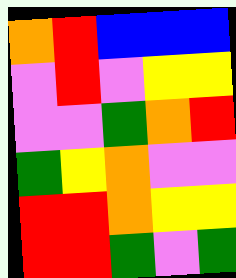[["orange", "red", "blue", "blue", "blue"], ["violet", "red", "violet", "yellow", "yellow"], ["violet", "violet", "green", "orange", "red"], ["green", "yellow", "orange", "violet", "violet"], ["red", "red", "orange", "yellow", "yellow"], ["red", "red", "green", "violet", "green"]]